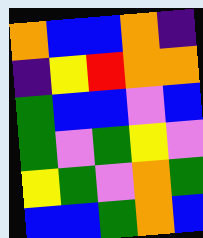[["orange", "blue", "blue", "orange", "indigo"], ["indigo", "yellow", "red", "orange", "orange"], ["green", "blue", "blue", "violet", "blue"], ["green", "violet", "green", "yellow", "violet"], ["yellow", "green", "violet", "orange", "green"], ["blue", "blue", "green", "orange", "blue"]]